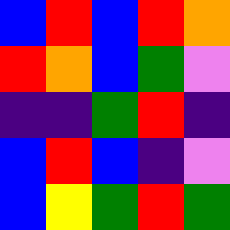[["blue", "red", "blue", "red", "orange"], ["red", "orange", "blue", "green", "violet"], ["indigo", "indigo", "green", "red", "indigo"], ["blue", "red", "blue", "indigo", "violet"], ["blue", "yellow", "green", "red", "green"]]